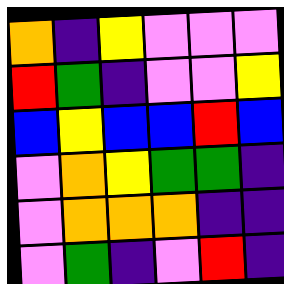[["orange", "indigo", "yellow", "violet", "violet", "violet"], ["red", "green", "indigo", "violet", "violet", "yellow"], ["blue", "yellow", "blue", "blue", "red", "blue"], ["violet", "orange", "yellow", "green", "green", "indigo"], ["violet", "orange", "orange", "orange", "indigo", "indigo"], ["violet", "green", "indigo", "violet", "red", "indigo"]]